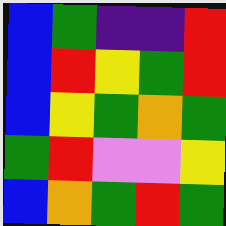[["blue", "green", "indigo", "indigo", "red"], ["blue", "red", "yellow", "green", "red"], ["blue", "yellow", "green", "orange", "green"], ["green", "red", "violet", "violet", "yellow"], ["blue", "orange", "green", "red", "green"]]